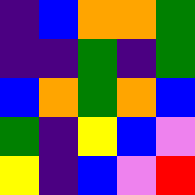[["indigo", "blue", "orange", "orange", "green"], ["indigo", "indigo", "green", "indigo", "green"], ["blue", "orange", "green", "orange", "blue"], ["green", "indigo", "yellow", "blue", "violet"], ["yellow", "indigo", "blue", "violet", "red"]]